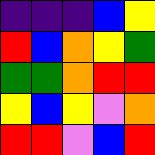[["indigo", "indigo", "indigo", "blue", "yellow"], ["red", "blue", "orange", "yellow", "green"], ["green", "green", "orange", "red", "red"], ["yellow", "blue", "yellow", "violet", "orange"], ["red", "red", "violet", "blue", "red"]]